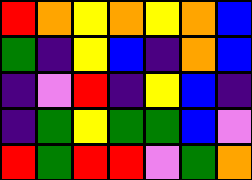[["red", "orange", "yellow", "orange", "yellow", "orange", "blue"], ["green", "indigo", "yellow", "blue", "indigo", "orange", "blue"], ["indigo", "violet", "red", "indigo", "yellow", "blue", "indigo"], ["indigo", "green", "yellow", "green", "green", "blue", "violet"], ["red", "green", "red", "red", "violet", "green", "orange"]]